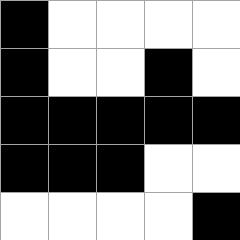[["black", "white", "white", "white", "white"], ["black", "white", "white", "black", "white"], ["black", "black", "black", "black", "black"], ["black", "black", "black", "white", "white"], ["white", "white", "white", "white", "black"]]